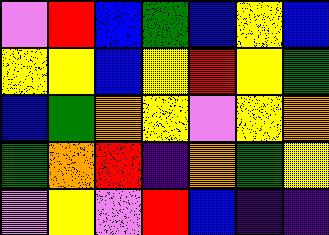[["violet", "red", "blue", "green", "blue", "yellow", "blue"], ["yellow", "yellow", "blue", "yellow", "red", "yellow", "green"], ["blue", "green", "orange", "yellow", "violet", "yellow", "orange"], ["green", "orange", "red", "indigo", "orange", "green", "yellow"], ["violet", "yellow", "violet", "red", "blue", "indigo", "indigo"]]